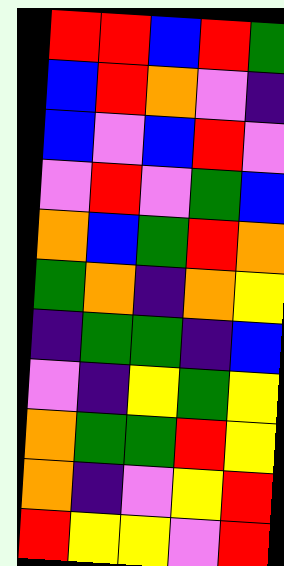[["red", "red", "blue", "red", "green"], ["blue", "red", "orange", "violet", "indigo"], ["blue", "violet", "blue", "red", "violet"], ["violet", "red", "violet", "green", "blue"], ["orange", "blue", "green", "red", "orange"], ["green", "orange", "indigo", "orange", "yellow"], ["indigo", "green", "green", "indigo", "blue"], ["violet", "indigo", "yellow", "green", "yellow"], ["orange", "green", "green", "red", "yellow"], ["orange", "indigo", "violet", "yellow", "red"], ["red", "yellow", "yellow", "violet", "red"]]